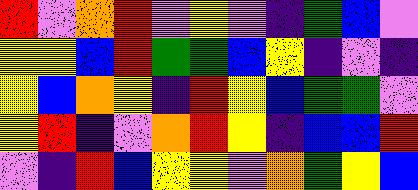[["red", "violet", "orange", "red", "violet", "yellow", "violet", "indigo", "green", "blue", "violet"], ["yellow", "yellow", "blue", "red", "green", "green", "blue", "yellow", "indigo", "violet", "indigo"], ["yellow", "blue", "orange", "yellow", "indigo", "red", "yellow", "blue", "green", "green", "violet"], ["yellow", "red", "indigo", "violet", "orange", "red", "yellow", "indigo", "blue", "blue", "red"], ["violet", "indigo", "red", "blue", "yellow", "yellow", "violet", "orange", "green", "yellow", "blue"]]